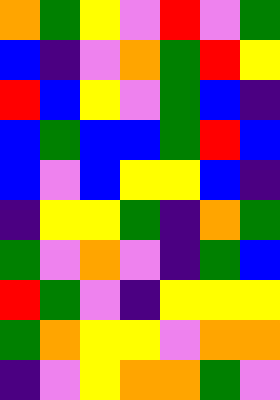[["orange", "green", "yellow", "violet", "red", "violet", "green"], ["blue", "indigo", "violet", "orange", "green", "red", "yellow"], ["red", "blue", "yellow", "violet", "green", "blue", "indigo"], ["blue", "green", "blue", "blue", "green", "red", "blue"], ["blue", "violet", "blue", "yellow", "yellow", "blue", "indigo"], ["indigo", "yellow", "yellow", "green", "indigo", "orange", "green"], ["green", "violet", "orange", "violet", "indigo", "green", "blue"], ["red", "green", "violet", "indigo", "yellow", "yellow", "yellow"], ["green", "orange", "yellow", "yellow", "violet", "orange", "orange"], ["indigo", "violet", "yellow", "orange", "orange", "green", "violet"]]